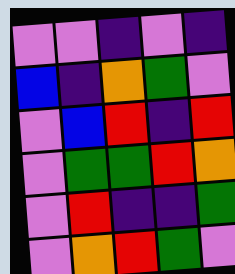[["violet", "violet", "indigo", "violet", "indigo"], ["blue", "indigo", "orange", "green", "violet"], ["violet", "blue", "red", "indigo", "red"], ["violet", "green", "green", "red", "orange"], ["violet", "red", "indigo", "indigo", "green"], ["violet", "orange", "red", "green", "violet"]]